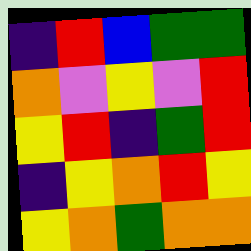[["indigo", "red", "blue", "green", "green"], ["orange", "violet", "yellow", "violet", "red"], ["yellow", "red", "indigo", "green", "red"], ["indigo", "yellow", "orange", "red", "yellow"], ["yellow", "orange", "green", "orange", "orange"]]